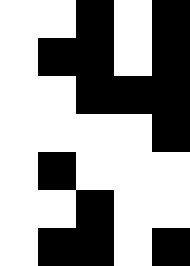[["white", "white", "black", "white", "black"], ["white", "black", "black", "white", "black"], ["white", "white", "black", "black", "black"], ["white", "white", "white", "white", "black"], ["white", "black", "white", "white", "white"], ["white", "white", "black", "white", "white"], ["white", "black", "black", "white", "black"]]